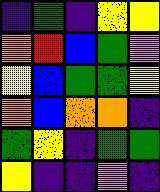[["indigo", "green", "indigo", "yellow", "yellow"], ["orange", "red", "blue", "green", "violet"], ["yellow", "blue", "green", "green", "yellow"], ["orange", "blue", "orange", "orange", "indigo"], ["green", "yellow", "indigo", "green", "green"], ["yellow", "indigo", "indigo", "violet", "indigo"]]